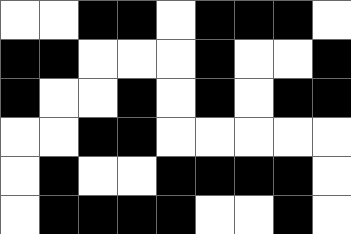[["white", "white", "black", "black", "white", "black", "black", "black", "white"], ["black", "black", "white", "white", "white", "black", "white", "white", "black"], ["black", "white", "white", "black", "white", "black", "white", "black", "black"], ["white", "white", "black", "black", "white", "white", "white", "white", "white"], ["white", "black", "white", "white", "black", "black", "black", "black", "white"], ["white", "black", "black", "black", "black", "white", "white", "black", "white"]]